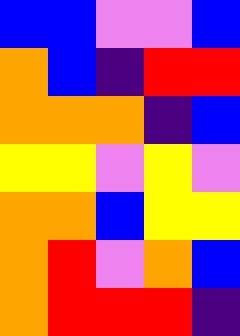[["blue", "blue", "violet", "violet", "blue"], ["orange", "blue", "indigo", "red", "red"], ["orange", "orange", "orange", "indigo", "blue"], ["yellow", "yellow", "violet", "yellow", "violet"], ["orange", "orange", "blue", "yellow", "yellow"], ["orange", "red", "violet", "orange", "blue"], ["orange", "red", "red", "red", "indigo"]]